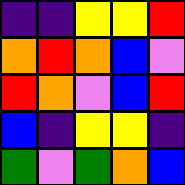[["indigo", "indigo", "yellow", "yellow", "red"], ["orange", "red", "orange", "blue", "violet"], ["red", "orange", "violet", "blue", "red"], ["blue", "indigo", "yellow", "yellow", "indigo"], ["green", "violet", "green", "orange", "blue"]]